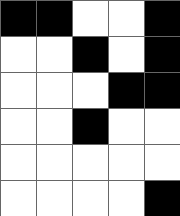[["black", "black", "white", "white", "black"], ["white", "white", "black", "white", "black"], ["white", "white", "white", "black", "black"], ["white", "white", "black", "white", "white"], ["white", "white", "white", "white", "white"], ["white", "white", "white", "white", "black"]]